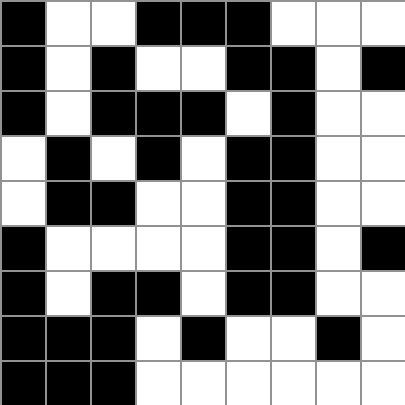[["black", "white", "white", "black", "black", "black", "white", "white", "white"], ["black", "white", "black", "white", "white", "black", "black", "white", "black"], ["black", "white", "black", "black", "black", "white", "black", "white", "white"], ["white", "black", "white", "black", "white", "black", "black", "white", "white"], ["white", "black", "black", "white", "white", "black", "black", "white", "white"], ["black", "white", "white", "white", "white", "black", "black", "white", "black"], ["black", "white", "black", "black", "white", "black", "black", "white", "white"], ["black", "black", "black", "white", "black", "white", "white", "black", "white"], ["black", "black", "black", "white", "white", "white", "white", "white", "white"]]